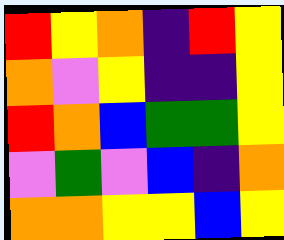[["red", "yellow", "orange", "indigo", "red", "yellow"], ["orange", "violet", "yellow", "indigo", "indigo", "yellow"], ["red", "orange", "blue", "green", "green", "yellow"], ["violet", "green", "violet", "blue", "indigo", "orange"], ["orange", "orange", "yellow", "yellow", "blue", "yellow"]]